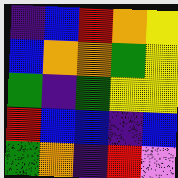[["indigo", "blue", "red", "orange", "yellow"], ["blue", "orange", "orange", "green", "yellow"], ["green", "indigo", "green", "yellow", "yellow"], ["red", "blue", "blue", "indigo", "blue"], ["green", "orange", "indigo", "red", "violet"]]